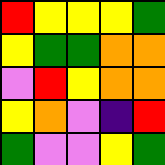[["red", "yellow", "yellow", "yellow", "green"], ["yellow", "green", "green", "orange", "orange"], ["violet", "red", "yellow", "orange", "orange"], ["yellow", "orange", "violet", "indigo", "red"], ["green", "violet", "violet", "yellow", "green"]]